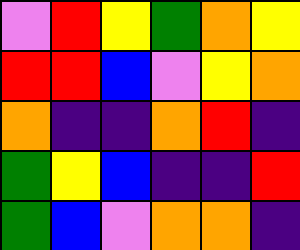[["violet", "red", "yellow", "green", "orange", "yellow"], ["red", "red", "blue", "violet", "yellow", "orange"], ["orange", "indigo", "indigo", "orange", "red", "indigo"], ["green", "yellow", "blue", "indigo", "indigo", "red"], ["green", "blue", "violet", "orange", "orange", "indigo"]]